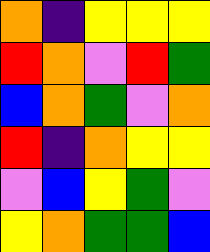[["orange", "indigo", "yellow", "yellow", "yellow"], ["red", "orange", "violet", "red", "green"], ["blue", "orange", "green", "violet", "orange"], ["red", "indigo", "orange", "yellow", "yellow"], ["violet", "blue", "yellow", "green", "violet"], ["yellow", "orange", "green", "green", "blue"]]